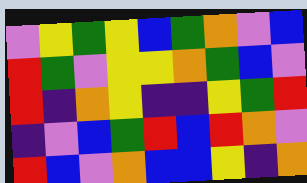[["violet", "yellow", "green", "yellow", "blue", "green", "orange", "violet", "blue"], ["red", "green", "violet", "yellow", "yellow", "orange", "green", "blue", "violet"], ["red", "indigo", "orange", "yellow", "indigo", "indigo", "yellow", "green", "red"], ["indigo", "violet", "blue", "green", "red", "blue", "red", "orange", "violet"], ["red", "blue", "violet", "orange", "blue", "blue", "yellow", "indigo", "orange"]]